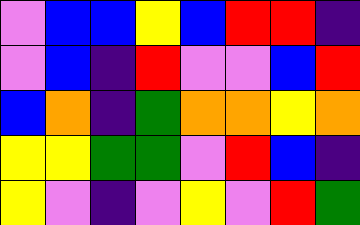[["violet", "blue", "blue", "yellow", "blue", "red", "red", "indigo"], ["violet", "blue", "indigo", "red", "violet", "violet", "blue", "red"], ["blue", "orange", "indigo", "green", "orange", "orange", "yellow", "orange"], ["yellow", "yellow", "green", "green", "violet", "red", "blue", "indigo"], ["yellow", "violet", "indigo", "violet", "yellow", "violet", "red", "green"]]